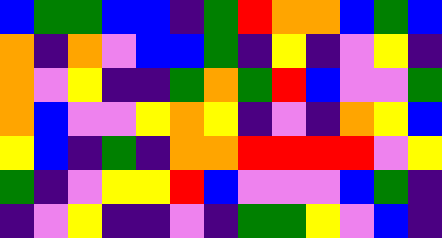[["blue", "green", "green", "blue", "blue", "indigo", "green", "red", "orange", "orange", "blue", "green", "blue"], ["orange", "indigo", "orange", "violet", "blue", "blue", "green", "indigo", "yellow", "indigo", "violet", "yellow", "indigo"], ["orange", "violet", "yellow", "indigo", "indigo", "green", "orange", "green", "red", "blue", "violet", "violet", "green"], ["orange", "blue", "violet", "violet", "yellow", "orange", "yellow", "indigo", "violet", "indigo", "orange", "yellow", "blue"], ["yellow", "blue", "indigo", "green", "indigo", "orange", "orange", "red", "red", "red", "red", "violet", "yellow"], ["green", "indigo", "violet", "yellow", "yellow", "red", "blue", "violet", "violet", "violet", "blue", "green", "indigo"], ["indigo", "violet", "yellow", "indigo", "indigo", "violet", "indigo", "green", "green", "yellow", "violet", "blue", "indigo"]]